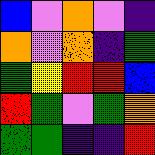[["blue", "violet", "orange", "violet", "indigo"], ["orange", "violet", "orange", "indigo", "green"], ["green", "yellow", "red", "red", "blue"], ["red", "green", "violet", "green", "orange"], ["green", "green", "indigo", "indigo", "red"]]